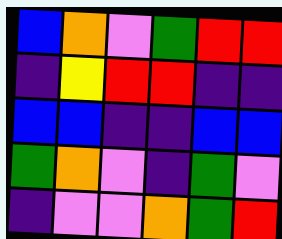[["blue", "orange", "violet", "green", "red", "red"], ["indigo", "yellow", "red", "red", "indigo", "indigo"], ["blue", "blue", "indigo", "indigo", "blue", "blue"], ["green", "orange", "violet", "indigo", "green", "violet"], ["indigo", "violet", "violet", "orange", "green", "red"]]